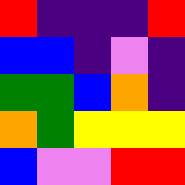[["red", "indigo", "indigo", "indigo", "red"], ["blue", "blue", "indigo", "violet", "indigo"], ["green", "green", "blue", "orange", "indigo"], ["orange", "green", "yellow", "yellow", "yellow"], ["blue", "violet", "violet", "red", "red"]]